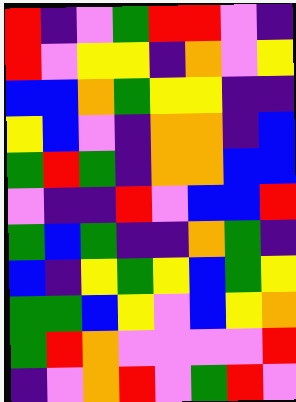[["red", "indigo", "violet", "green", "red", "red", "violet", "indigo"], ["red", "violet", "yellow", "yellow", "indigo", "orange", "violet", "yellow"], ["blue", "blue", "orange", "green", "yellow", "yellow", "indigo", "indigo"], ["yellow", "blue", "violet", "indigo", "orange", "orange", "indigo", "blue"], ["green", "red", "green", "indigo", "orange", "orange", "blue", "blue"], ["violet", "indigo", "indigo", "red", "violet", "blue", "blue", "red"], ["green", "blue", "green", "indigo", "indigo", "orange", "green", "indigo"], ["blue", "indigo", "yellow", "green", "yellow", "blue", "green", "yellow"], ["green", "green", "blue", "yellow", "violet", "blue", "yellow", "orange"], ["green", "red", "orange", "violet", "violet", "violet", "violet", "red"], ["indigo", "violet", "orange", "red", "violet", "green", "red", "violet"]]